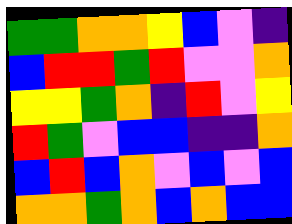[["green", "green", "orange", "orange", "yellow", "blue", "violet", "indigo"], ["blue", "red", "red", "green", "red", "violet", "violet", "orange"], ["yellow", "yellow", "green", "orange", "indigo", "red", "violet", "yellow"], ["red", "green", "violet", "blue", "blue", "indigo", "indigo", "orange"], ["blue", "red", "blue", "orange", "violet", "blue", "violet", "blue"], ["orange", "orange", "green", "orange", "blue", "orange", "blue", "blue"]]